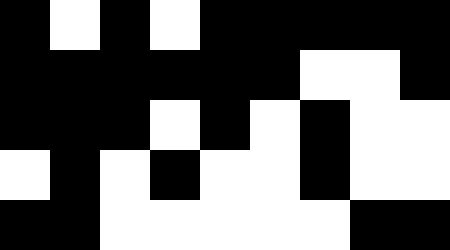[["black", "white", "black", "white", "black", "black", "black", "black", "black"], ["black", "black", "black", "black", "black", "black", "white", "white", "black"], ["black", "black", "black", "white", "black", "white", "black", "white", "white"], ["white", "black", "white", "black", "white", "white", "black", "white", "white"], ["black", "black", "white", "white", "white", "white", "white", "black", "black"]]